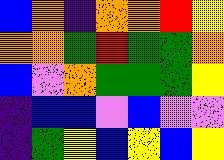[["blue", "orange", "indigo", "orange", "orange", "red", "yellow"], ["orange", "orange", "green", "red", "green", "green", "orange"], ["blue", "violet", "orange", "green", "green", "green", "yellow"], ["indigo", "blue", "blue", "violet", "blue", "violet", "violet"], ["indigo", "green", "yellow", "blue", "yellow", "blue", "yellow"]]